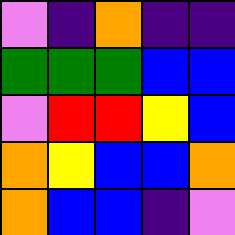[["violet", "indigo", "orange", "indigo", "indigo"], ["green", "green", "green", "blue", "blue"], ["violet", "red", "red", "yellow", "blue"], ["orange", "yellow", "blue", "blue", "orange"], ["orange", "blue", "blue", "indigo", "violet"]]